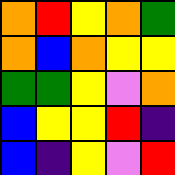[["orange", "red", "yellow", "orange", "green"], ["orange", "blue", "orange", "yellow", "yellow"], ["green", "green", "yellow", "violet", "orange"], ["blue", "yellow", "yellow", "red", "indigo"], ["blue", "indigo", "yellow", "violet", "red"]]